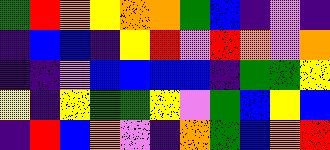[["green", "red", "orange", "yellow", "orange", "orange", "green", "blue", "indigo", "violet", "indigo"], ["indigo", "blue", "blue", "indigo", "yellow", "red", "violet", "red", "orange", "violet", "orange"], ["indigo", "indigo", "violet", "blue", "blue", "blue", "blue", "indigo", "green", "green", "yellow"], ["yellow", "indigo", "yellow", "green", "green", "yellow", "violet", "green", "blue", "yellow", "blue"], ["indigo", "red", "blue", "orange", "violet", "indigo", "orange", "green", "blue", "orange", "red"]]